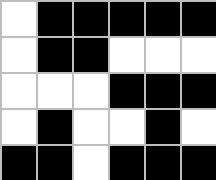[["white", "black", "black", "black", "black", "black"], ["white", "black", "black", "white", "white", "white"], ["white", "white", "white", "black", "black", "black"], ["white", "black", "white", "white", "black", "white"], ["black", "black", "white", "black", "black", "black"]]